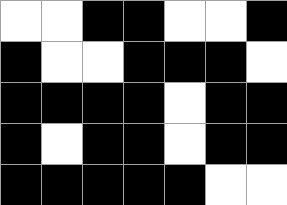[["white", "white", "black", "black", "white", "white", "black"], ["black", "white", "white", "black", "black", "black", "white"], ["black", "black", "black", "black", "white", "black", "black"], ["black", "white", "black", "black", "white", "black", "black"], ["black", "black", "black", "black", "black", "white", "white"]]